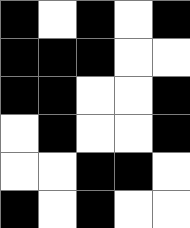[["black", "white", "black", "white", "black"], ["black", "black", "black", "white", "white"], ["black", "black", "white", "white", "black"], ["white", "black", "white", "white", "black"], ["white", "white", "black", "black", "white"], ["black", "white", "black", "white", "white"]]